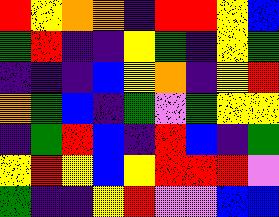[["red", "yellow", "orange", "orange", "indigo", "red", "red", "yellow", "blue"], ["green", "red", "indigo", "indigo", "yellow", "green", "indigo", "yellow", "green"], ["indigo", "indigo", "indigo", "blue", "yellow", "orange", "indigo", "yellow", "red"], ["orange", "green", "blue", "indigo", "green", "violet", "green", "yellow", "yellow"], ["indigo", "green", "red", "blue", "indigo", "red", "blue", "indigo", "green"], ["yellow", "red", "yellow", "blue", "yellow", "red", "red", "red", "violet"], ["green", "indigo", "indigo", "yellow", "red", "violet", "violet", "blue", "blue"]]